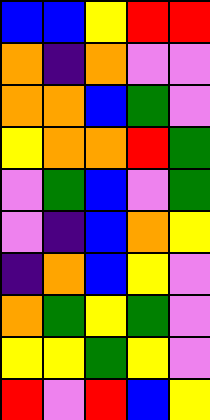[["blue", "blue", "yellow", "red", "red"], ["orange", "indigo", "orange", "violet", "violet"], ["orange", "orange", "blue", "green", "violet"], ["yellow", "orange", "orange", "red", "green"], ["violet", "green", "blue", "violet", "green"], ["violet", "indigo", "blue", "orange", "yellow"], ["indigo", "orange", "blue", "yellow", "violet"], ["orange", "green", "yellow", "green", "violet"], ["yellow", "yellow", "green", "yellow", "violet"], ["red", "violet", "red", "blue", "yellow"]]